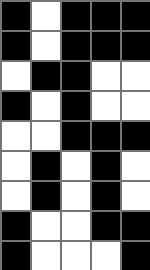[["black", "white", "black", "black", "black"], ["black", "white", "black", "black", "black"], ["white", "black", "black", "white", "white"], ["black", "white", "black", "white", "white"], ["white", "white", "black", "black", "black"], ["white", "black", "white", "black", "white"], ["white", "black", "white", "black", "white"], ["black", "white", "white", "black", "black"], ["black", "white", "white", "white", "black"]]